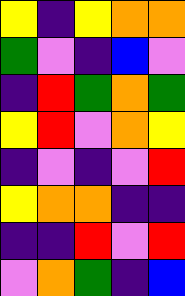[["yellow", "indigo", "yellow", "orange", "orange"], ["green", "violet", "indigo", "blue", "violet"], ["indigo", "red", "green", "orange", "green"], ["yellow", "red", "violet", "orange", "yellow"], ["indigo", "violet", "indigo", "violet", "red"], ["yellow", "orange", "orange", "indigo", "indigo"], ["indigo", "indigo", "red", "violet", "red"], ["violet", "orange", "green", "indigo", "blue"]]